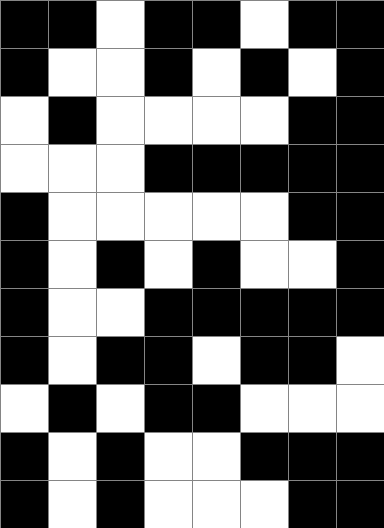[["black", "black", "white", "black", "black", "white", "black", "black"], ["black", "white", "white", "black", "white", "black", "white", "black"], ["white", "black", "white", "white", "white", "white", "black", "black"], ["white", "white", "white", "black", "black", "black", "black", "black"], ["black", "white", "white", "white", "white", "white", "black", "black"], ["black", "white", "black", "white", "black", "white", "white", "black"], ["black", "white", "white", "black", "black", "black", "black", "black"], ["black", "white", "black", "black", "white", "black", "black", "white"], ["white", "black", "white", "black", "black", "white", "white", "white"], ["black", "white", "black", "white", "white", "black", "black", "black"], ["black", "white", "black", "white", "white", "white", "black", "black"]]